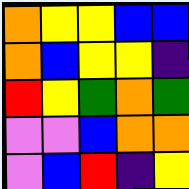[["orange", "yellow", "yellow", "blue", "blue"], ["orange", "blue", "yellow", "yellow", "indigo"], ["red", "yellow", "green", "orange", "green"], ["violet", "violet", "blue", "orange", "orange"], ["violet", "blue", "red", "indigo", "yellow"]]